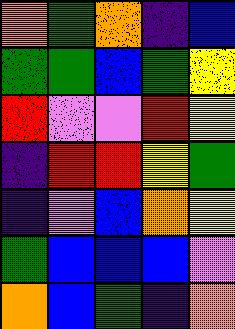[["orange", "green", "orange", "indigo", "blue"], ["green", "green", "blue", "green", "yellow"], ["red", "violet", "violet", "red", "yellow"], ["indigo", "red", "red", "yellow", "green"], ["indigo", "violet", "blue", "orange", "yellow"], ["green", "blue", "blue", "blue", "violet"], ["orange", "blue", "green", "indigo", "orange"]]